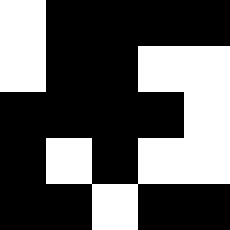[["white", "black", "black", "black", "black"], ["white", "black", "black", "white", "white"], ["black", "black", "black", "black", "white"], ["black", "white", "black", "white", "white"], ["black", "black", "white", "black", "black"]]